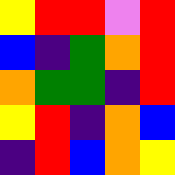[["yellow", "red", "red", "violet", "red"], ["blue", "indigo", "green", "orange", "red"], ["orange", "green", "green", "indigo", "red"], ["yellow", "red", "indigo", "orange", "blue"], ["indigo", "red", "blue", "orange", "yellow"]]